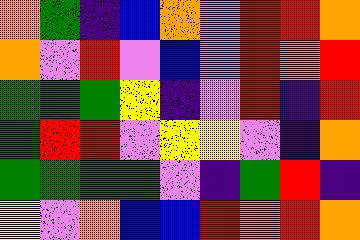[["orange", "green", "indigo", "blue", "orange", "violet", "red", "red", "orange"], ["orange", "violet", "red", "violet", "blue", "violet", "red", "orange", "red"], ["green", "green", "green", "yellow", "indigo", "violet", "red", "indigo", "red"], ["green", "red", "red", "violet", "yellow", "yellow", "violet", "indigo", "orange"], ["green", "green", "green", "green", "violet", "indigo", "green", "red", "indigo"], ["yellow", "violet", "orange", "blue", "blue", "red", "orange", "red", "orange"]]